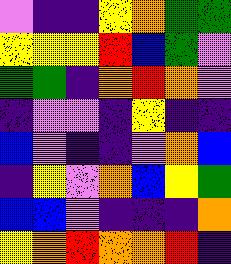[["violet", "indigo", "indigo", "yellow", "orange", "green", "green"], ["yellow", "yellow", "yellow", "red", "blue", "green", "violet"], ["green", "green", "indigo", "orange", "red", "orange", "violet"], ["indigo", "violet", "violet", "indigo", "yellow", "indigo", "indigo"], ["blue", "violet", "indigo", "indigo", "violet", "orange", "blue"], ["indigo", "yellow", "violet", "orange", "blue", "yellow", "green"], ["blue", "blue", "violet", "indigo", "indigo", "indigo", "orange"], ["yellow", "orange", "red", "orange", "orange", "red", "indigo"]]